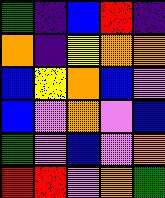[["green", "indigo", "blue", "red", "indigo"], ["orange", "indigo", "yellow", "orange", "orange"], ["blue", "yellow", "orange", "blue", "violet"], ["blue", "violet", "orange", "violet", "blue"], ["green", "violet", "blue", "violet", "orange"], ["red", "red", "violet", "orange", "green"]]